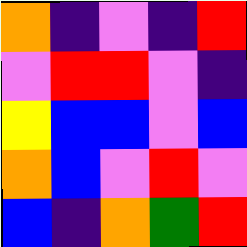[["orange", "indigo", "violet", "indigo", "red"], ["violet", "red", "red", "violet", "indigo"], ["yellow", "blue", "blue", "violet", "blue"], ["orange", "blue", "violet", "red", "violet"], ["blue", "indigo", "orange", "green", "red"]]